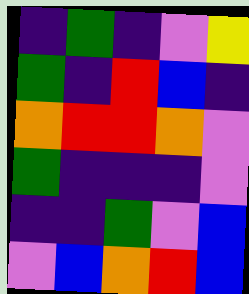[["indigo", "green", "indigo", "violet", "yellow"], ["green", "indigo", "red", "blue", "indigo"], ["orange", "red", "red", "orange", "violet"], ["green", "indigo", "indigo", "indigo", "violet"], ["indigo", "indigo", "green", "violet", "blue"], ["violet", "blue", "orange", "red", "blue"]]